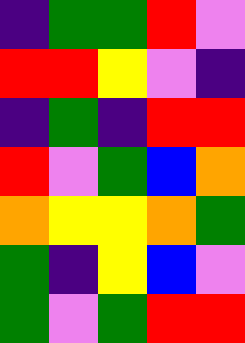[["indigo", "green", "green", "red", "violet"], ["red", "red", "yellow", "violet", "indigo"], ["indigo", "green", "indigo", "red", "red"], ["red", "violet", "green", "blue", "orange"], ["orange", "yellow", "yellow", "orange", "green"], ["green", "indigo", "yellow", "blue", "violet"], ["green", "violet", "green", "red", "red"]]